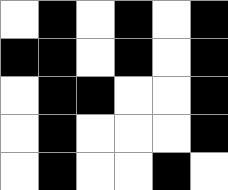[["white", "black", "white", "black", "white", "black"], ["black", "black", "white", "black", "white", "black"], ["white", "black", "black", "white", "white", "black"], ["white", "black", "white", "white", "white", "black"], ["white", "black", "white", "white", "black", "white"]]